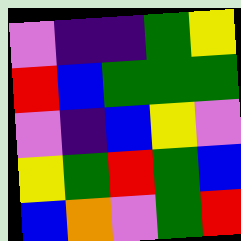[["violet", "indigo", "indigo", "green", "yellow"], ["red", "blue", "green", "green", "green"], ["violet", "indigo", "blue", "yellow", "violet"], ["yellow", "green", "red", "green", "blue"], ["blue", "orange", "violet", "green", "red"]]